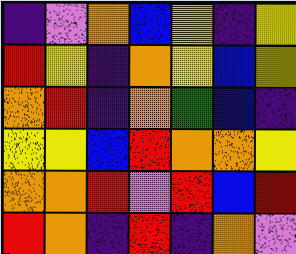[["indigo", "violet", "orange", "blue", "yellow", "indigo", "yellow"], ["red", "yellow", "indigo", "orange", "yellow", "blue", "yellow"], ["orange", "red", "indigo", "orange", "green", "blue", "indigo"], ["yellow", "yellow", "blue", "red", "orange", "orange", "yellow"], ["orange", "orange", "red", "violet", "red", "blue", "red"], ["red", "orange", "indigo", "red", "indigo", "orange", "violet"]]